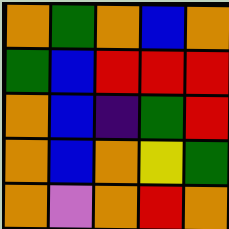[["orange", "green", "orange", "blue", "orange"], ["green", "blue", "red", "red", "red"], ["orange", "blue", "indigo", "green", "red"], ["orange", "blue", "orange", "yellow", "green"], ["orange", "violet", "orange", "red", "orange"]]